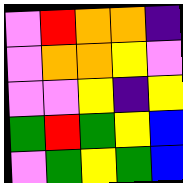[["violet", "red", "orange", "orange", "indigo"], ["violet", "orange", "orange", "yellow", "violet"], ["violet", "violet", "yellow", "indigo", "yellow"], ["green", "red", "green", "yellow", "blue"], ["violet", "green", "yellow", "green", "blue"]]